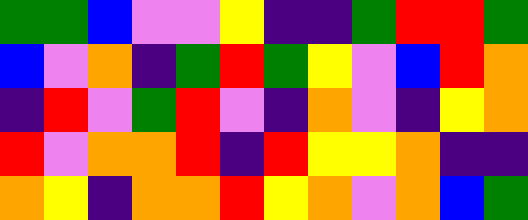[["green", "green", "blue", "violet", "violet", "yellow", "indigo", "indigo", "green", "red", "red", "green"], ["blue", "violet", "orange", "indigo", "green", "red", "green", "yellow", "violet", "blue", "red", "orange"], ["indigo", "red", "violet", "green", "red", "violet", "indigo", "orange", "violet", "indigo", "yellow", "orange"], ["red", "violet", "orange", "orange", "red", "indigo", "red", "yellow", "yellow", "orange", "indigo", "indigo"], ["orange", "yellow", "indigo", "orange", "orange", "red", "yellow", "orange", "violet", "orange", "blue", "green"]]